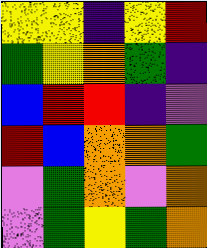[["yellow", "yellow", "indigo", "yellow", "red"], ["green", "yellow", "orange", "green", "indigo"], ["blue", "red", "red", "indigo", "violet"], ["red", "blue", "orange", "orange", "green"], ["violet", "green", "orange", "violet", "orange"], ["violet", "green", "yellow", "green", "orange"]]